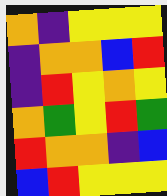[["orange", "indigo", "yellow", "yellow", "yellow"], ["indigo", "orange", "orange", "blue", "red"], ["indigo", "red", "yellow", "orange", "yellow"], ["orange", "green", "yellow", "red", "green"], ["red", "orange", "orange", "indigo", "blue"], ["blue", "red", "yellow", "yellow", "yellow"]]